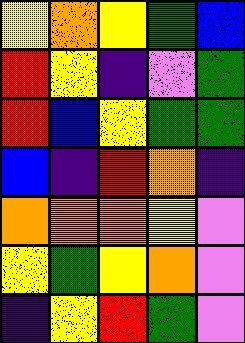[["yellow", "orange", "yellow", "green", "blue"], ["red", "yellow", "indigo", "violet", "green"], ["red", "blue", "yellow", "green", "green"], ["blue", "indigo", "red", "orange", "indigo"], ["orange", "orange", "orange", "yellow", "violet"], ["yellow", "green", "yellow", "orange", "violet"], ["indigo", "yellow", "red", "green", "violet"]]